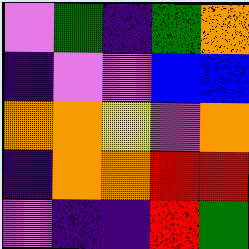[["violet", "green", "indigo", "green", "orange"], ["indigo", "violet", "violet", "blue", "blue"], ["orange", "orange", "yellow", "violet", "orange"], ["indigo", "orange", "orange", "red", "red"], ["violet", "indigo", "indigo", "red", "green"]]